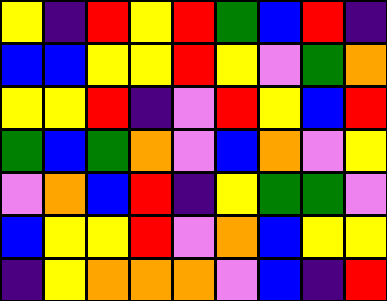[["yellow", "indigo", "red", "yellow", "red", "green", "blue", "red", "indigo"], ["blue", "blue", "yellow", "yellow", "red", "yellow", "violet", "green", "orange"], ["yellow", "yellow", "red", "indigo", "violet", "red", "yellow", "blue", "red"], ["green", "blue", "green", "orange", "violet", "blue", "orange", "violet", "yellow"], ["violet", "orange", "blue", "red", "indigo", "yellow", "green", "green", "violet"], ["blue", "yellow", "yellow", "red", "violet", "orange", "blue", "yellow", "yellow"], ["indigo", "yellow", "orange", "orange", "orange", "violet", "blue", "indigo", "red"]]